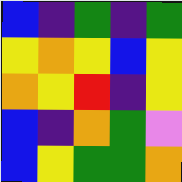[["blue", "indigo", "green", "indigo", "green"], ["yellow", "orange", "yellow", "blue", "yellow"], ["orange", "yellow", "red", "indigo", "yellow"], ["blue", "indigo", "orange", "green", "violet"], ["blue", "yellow", "green", "green", "orange"]]